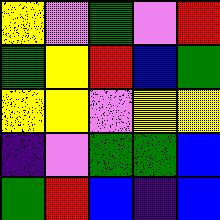[["yellow", "violet", "green", "violet", "red"], ["green", "yellow", "red", "blue", "green"], ["yellow", "yellow", "violet", "yellow", "yellow"], ["indigo", "violet", "green", "green", "blue"], ["green", "red", "blue", "indigo", "blue"]]